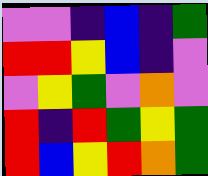[["violet", "violet", "indigo", "blue", "indigo", "green"], ["red", "red", "yellow", "blue", "indigo", "violet"], ["violet", "yellow", "green", "violet", "orange", "violet"], ["red", "indigo", "red", "green", "yellow", "green"], ["red", "blue", "yellow", "red", "orange", "green"]]